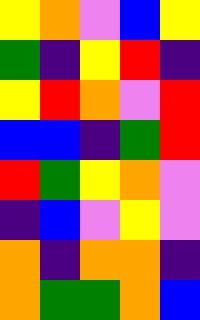[["yellow", "orange", "violet", "blue", "yellow"], ["green", "indigo", "yellow", "red", "indigo"], ["yellow", "red", "orange", "violet", "red"], ["blue", "blue", "indigo", "green", "red"], ["red", "green", "yellow", "orange", "violet"], ["indigo", "blue", "violet", "yellow", "violet"], ["orange", "indigo", "orange", "orange", "indigo"], ["orange", "green", "green", "orange", "blue"]]